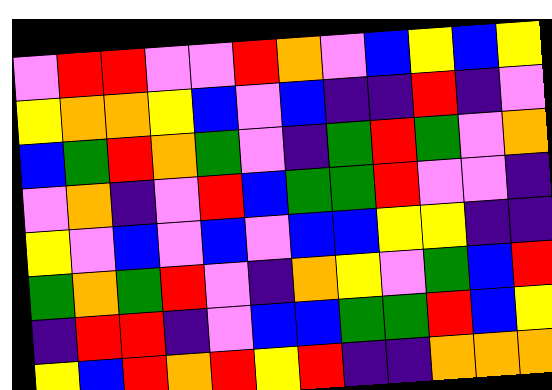[["violet", "red", "red", "violet", "violet", "red", "orange", "violet", "blue", "yellow", "blue", "yellow"], ["yellow", "orange", "orange", "yellow", "blue", "violet", "blue", "indigo", "indigo", "red", "indigo", "violet"], ["blue", "green", "red", "orange", "green", "violet", "indigo", "green", "red", "green", "violet", "orange"], ["violet", "orange", "indigo", "violet", "red", "blue", "green", "green", "red", "violet", "violet", "indigo"], ["yellow", "violet", "blue", "violet", "blue", "violet", "blue", "blue", "yellow", "yellow", "indigo", "indigo"], ["green", "orange", "green", "red", "violet", "indigo", "orange", "yellow", "violet", "green", "blue", "red"], ["indigo", "red", "red", "indigo", "violet", "blue", "blue", "green", "green", "red", "blue", "yellow"], ["yellow", "blue", "red", "orange", "red", "yellow", "red", "indigo", "indigo", "orange", "orange", "orange"]]